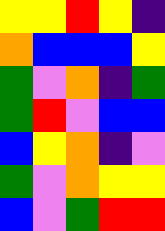[["yellow", "yellow", "red", "yellow", "indigo"], ["orange", "blue", "blue", "blue", "yellow"], ["green", "violet", "orange", "indigo", "green"], ["green", "red", "violet", "blue", "blue"], ["blue", "yellow", "orange", "indigo", "violet"], ["green", "violet", "orange", "yellow", "yellow"], ["blue", "violet", "green", "red", "red"]]